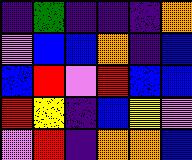[["indigo", "green", "indigo", "indigo", "indigo", "orange"], ["violet", "blue", "blue", "orange", "indigo", "blue"], ["blue", "red", "violet", "red", "blue", "blue"], ["red", "yellow", "indigo", "blue", "yellow", "violet"], ["violet", "red", "indigo", "orange", "orange", "blue"]]